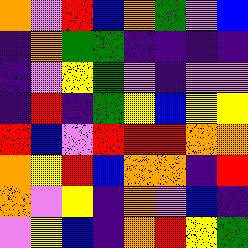[["orange", "violet", "red", "blue", "orange", "green", "violet", "blue"], ["indigo", "orange", "green", "green", "indigo", "indigo", "indigo", "indigo"], ["indigo", "violet", "yellow", "green", "violet", "indigo", "violet", "violet"], ["indigo", "red", "indigo", "green", "yellow", "blue", "yellow", "yellow"], ["red", "blue", "violet", "red", "red", "red", "orange", "orange"], ["orange", "yellow", "red", "blue", "orange", "orange", "indigo", "red"], ["orange", "violet", "yellow", "indigo", "orange", "violet", "blue", "indigo"], ["violet", "yellow", "blue", "indigo", "orange", "red", "yellow", "green"]]